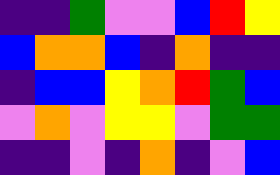[["indigo", "indigo", "green", "violet", "violet", "blue", "red", "yellow"], ["blue", "orange", "orange", "blue", "indigo", "orange", "indigo", "indigo"], ["indigo", "blue", "blue", "yellow", "orange", "red", "green", "blue"], ["violet", "orange", "violet", "yellow", "yellow", "violet", "green", "green"], ["indigo", "indigo", "violet", "indigo", "orange", "indigo", "violet", "blue"]]